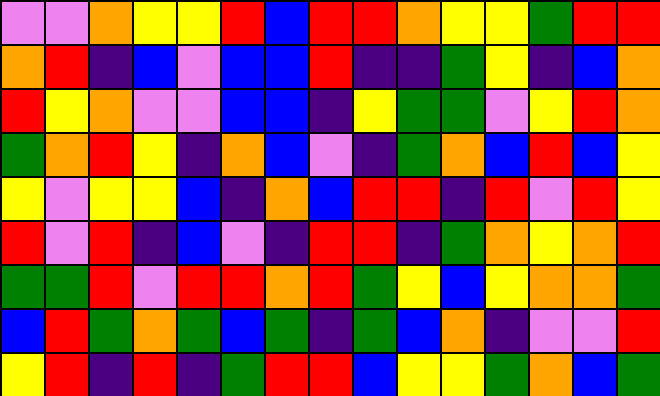[["violet", "violet", "orange", "yellow", "yellow", "red", "blue", "red", "red", "orange", "yellow", "yellow", "green", "red", "red"], ["orange", "red", "indigo", "blue", "violet", "blue", "blue", "red", "indigo", "indigo", "green", "yellow", "indigo", "blue", "orange"], ["red", "yellow", "orange", "violet", "violet", "blue", "blue", "indigo", "yellow", "green", "green", "violet", "yellow", "red", "orange"], ["green", "orange", "red", "yellow", "indigo", "orange", "blue", "violet", "indigo", "green", "orange", "blue", "red", "blue", "yellow"], ["yellow", "violet", "yellow", "yellow", "blue", "indigo", "orange", "blue", "red", "red", "indigo", "red", "violet", "red", "yellow"], ["red", "violet", "red", "indigo", "blue", "violet", "indigo", "red", "red", "indigo", "green", "orange", "yellow", "orange", "red"], ["green", "green", "red", "violet", "red", "red", "orange", "red", "green", "yellow", "blue", "yellow", "orange", "orange", "green"], ["blue", "red", "green", "orange", "green", "blue", "green", "indigo", "green", "blue", "orange", "indigo", "violet", "violet", "red"], ["yellow", "red", "indigo", "red", "indigo", "green", "red", "red", "blue", "yellow", "yellow", "green", "orange", "blue", "green"]]